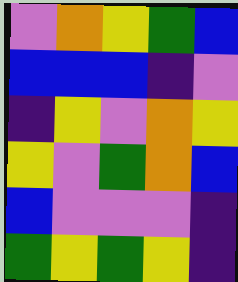[["violet", "orange", "yellow", "green", "blue"], ["blue", "blue", "blue", "indigo", "violet"], ["indigo", "yellow", "violet", "orange", "yellow"], ["yellow", "violet", "green", "orange", "blue"], ["blue", "violet", "violet", "violet", "indigo"], ["green", "yellow", "green", "yellow", "indigo"]]